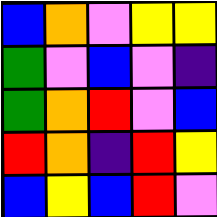[["blue", "orange", "violet", "yellow", "yellow"], ["green", "violet", "blue", "violet", "indigo"], ["green", "orange", "red", "violet", "blue"], ["red", "orange", "indigo", "red", "yellow"], ["blue", "yellow", "blue", "red", "violet"]]